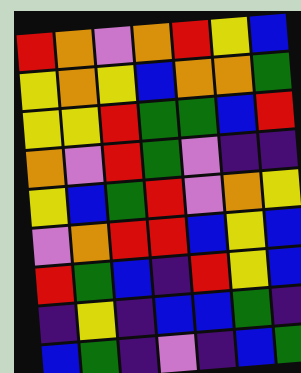[["red", "orange", "violet", "orange", "red", "yellow", "blue"], ["yellow", "orange", "yellow", "blue", "orange", "orange", "green"], ["yellow", "yellow", "red", "green", "green", "blue", "red"], ["orange", "violet", "red", "green", "violet", "indigo", "indigo"], ["yellow", "blue", "green", "red", "violet", "orange", "yellow"], ["violet", "orange", "red", "red", "blue", "yellow", "blue"], ["red", "green", "blue", "indigo", "red", "yellow", "blue"], ["indigo", "yellow", "indigo", "blue", "blue", "green", "indigo"], ["blue", "green", "indigo", "violet", "indigo", "blue", "green"]]